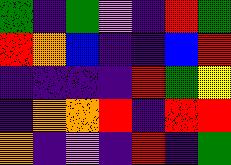[["green", "indigo", "green", "violet", "indigo", "red", "green"], ["red", "orange", "blue", "indigo", "indigo", "blue", "red"], ["indigo", "indigo", "indigo", "indigo", "red", "green", "yellow"], ["indigo", "orange", "orange", "red", "indigo", "red", "red"], ["orange", "indigo", "violet", "indigo", "red", "indigo", "green"]]